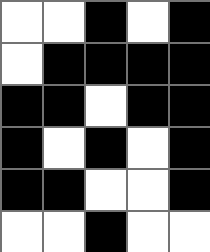[["white", "white", "black", "white", "black"], ["white", "black", "black", "black", "black"], ["black", "black", "white", "black", "black"], ["black", "white", "black", "white", "black"], ["black", "black", "white", "white", "black"], ["white", "white", "black", "white", "white"]]